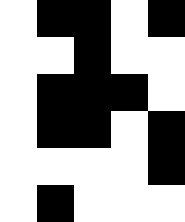[["white", "black", "black", "white", "black"], ["white", "white", "black", "white", "white"], ["white", "black", "black", "black", "white"], ["white", "black", "black", "white", "black"], ["white", "white", "white", "white", "black"], ["white", "black", "white", "white", "white"]]